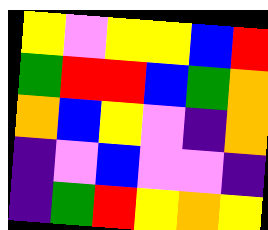[["yellow", "violet", "yellow", "yellow", "blue", "red"], ["green", "red", "red", "blue", "green", "orange"], ["orange", "blue", "yellow", "violet", "indigo", "orange"], ["indigo", "violet", "blue", "violet", "violet", "indigo"], ["indigo", "green", "red", "yellow", "orange", "yellow"]]